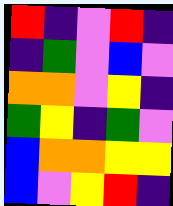[["red", "indigo", "violet", "red", "indigo"], ["indigo", "green", "violet", "blue", "violet"], ["orange", "orange", "violet", "yellow", "indigo"], ["green", "yellow", "indigo", "green", "violet"], ["blue", "orange", "orange", "yellow", "yellow"], ["blue", "violet", "yellow", "red", "indigo"]]